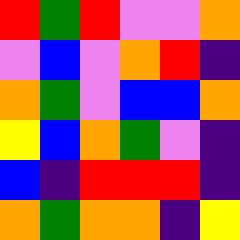[["red", "green", "red", "violet", "violet", "orange"], ["violet", "blue", "violet", "orange", "red", "indigo"], ["orange", "green", "violet", "blue", "blue", "orange"], ["yellow", "blue", "orange", "green", "violet", "indigo"], ["blue", "indigo", "red", "red", "red", "indigo"], ["orange", "green", "orange", "orange", "indigo", "yellow"]]